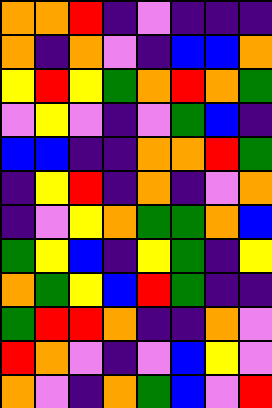[["orange", "orange", "red", "indigo", "violet", "indigo", "indigo", "indigo"], ["orange", "indigo", "orange", "violet", "indigo", "blue", "blue", "orange"], ["yellow", "red", "yellow", "green", "orange", "red", "orange", "green"], ["violet", "yellow", "violet", "indigo", "violet", "green", "blue", "indigo"], ["blue", "blue", "indigo", "indigo", "orange", "orange", "red", "green"], ["indigo", "yellow", "red", "indigo", "orange", "indigo", "violet", "orange"], ["indigo", "violet", "yellow", "orange", "green", "green", "orange", "blue"], ["green", "yellow", "blue", "indigo", "yellow", "green", "indigo", "yellow"], ["orange", "green", "yellow", "blue", "red", "green", "indigo", "indigo"], ["green", "red", "red", "orange", "indigo", "indigo", "orange", "violet"], ["red", "orange", "violet", "indigo", "violet", "blue", "yellow", "violet"], ["orange", "violet", "indigo", "orange", "green", "blue", "violet", "red"]]